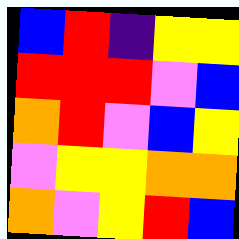[["blue", "red", "indigo", "yellow", "yellow"], ["red", "red", "red", "violet", "blue"], ["orange", "red", "violet", "blue", "yellow"], ["violet", "yellow", "yellow", "orange", "orange"], ["orange", "violet", "yellow", "red", "blue"]]